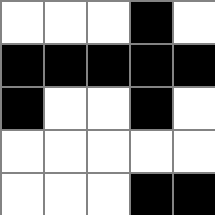[["white", "white", "white", "black", "white"], ["black", "black", "black", "black", "black"], ["black", "white", "white", "black", "white"], ["white", "white", "white", "white", "white"], ["white", "white", "white", "black", "black"]]